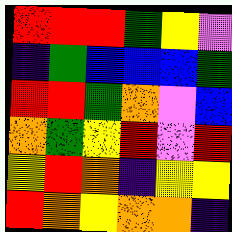[["red", "red", "red", "green", "yellow", "violet"], ["indigo", "green", "blue", "blue", "blue", "green"], ["red", "red", "green", "orange", "violet", "blue"], ["orange", "green", "yellow", "red", "violet", "red"], ["yellow", "red", "orange", "indigo", "yellow", "yellow"], ["red", "orange", "yellow", "orange", "orange", "indigo"]]